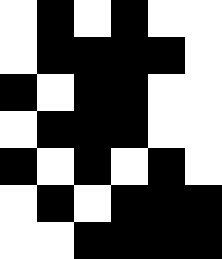[["white", "black", "white", "black", "white", "white"], ["white", "black", "black", "black", "black", "white"], ["black", "white", "black", "black", "white", "white"], ["white", "black", "black", "black", "white", "white"], ["black", "white", "black", "white", "black", "white"], ["white", "black", "white", "black", "black", "black"], ["white", "white", "black", "black", "black", "black"]]